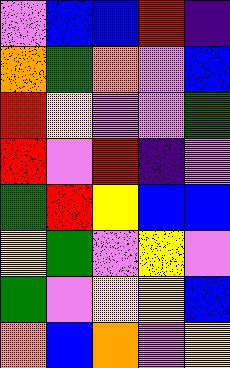[["violet", "blue", "blue", "red", "indigo"], ["orange", "green", "orange", "violet", "blue"], ["red", "yellow", "violet", "violet", "green"], ["red", "violet", "red", "indigo", "violet"], ["green", "red", "yellow", "blue", "blue"], ["yellow", "green", "violet", "yellow", "violet"], ["green", "violet", "yellow", "yellow", "blue"], ["orange", "blue", "orange", "violet", "yellow"]]